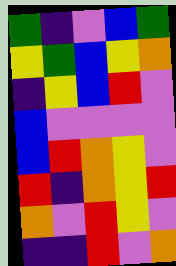[["green", "indigo", "violet", "blue", "green"], ["yellow", "green", "blue", "yellow", "orange"], ["indigo", "yellow", "blue", "red", "violet"], ["blue", "violet", "violet", "violet", "violet"], ["blue", "red", "orange", "yellow", "violet"], ["red", "indigo", "orange", "yellow", "red"], ["orange", "violet", "red", "yellow", "violet"], ["indigo", "indigo", "red", "violet", "orange"]]